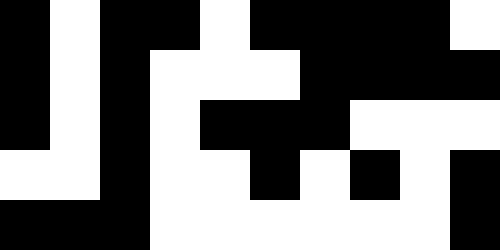[["black", "white", "black", "black", "white", "black", "black", "black", "black", "white"], ["black", "white", "black", "white", "white", "white", "black", "black", "black", "black"], ["black", "white", "black", "white", "black", "black", "black", "white", "white", "white"], ["white", "white", "black", "white", "white", "black", "white", "black", "white", "black"], ["black", "black", "black", "white", "white", "white", "white", "white", "white", "black"]]